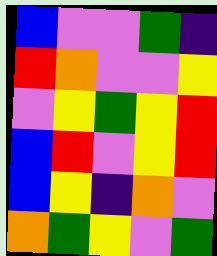[["blue", "violet", "violet", "green", "indigo"], ["red", "orange", "violet", "violet", "yellow"], ["violet", "yellow", "green", "yellow", "red"], ["blue", "red", "violet", "yellow", "red"], ["blue", "yellow", "indigo", "orange", "violet"], ["orange", "green", "yellow", "violet", "green"]]